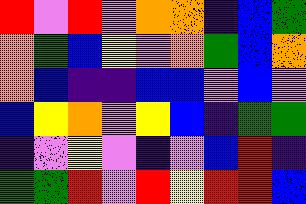[["red", "violet", "red", "violet", "orange", "orange", "indigo", "blue", "green"], ["orange", "green", "blue", "yellow", "violet", "orange", "green", "blue", "orange"], ["orange", "blue", "indigo", "indigo", "blue", "blue", "violet", "blue", "violet"], ["blue", "yellow", "orange", "violet", "yellow", "blue", "indigo", "green", "green"], ["indigo", "violet", "yellow", "violet", "indigo", "violet", "blue", "red", "indigo"], ["green", "green", "red", "violet", "red", "yellow", "red", "red", "blue"]]